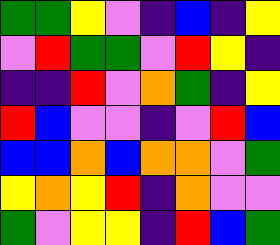[["green", "green", "yellow", "violet", "indigo", "blue", "indigo", "yellow"], ["violet", "red", "green", "green", "violet", "red", "yellow", "indigo"], ["indigo", "indigo", "red", "violet", "orange", "green", "indigo", "yellow"], ["red", "blue", "violet", "violet", "indigo", "violet", "red", "blue"], ["blue", "blue", "orange", "blue", "orange", "orange", "violet", "green"], ["yellow", "orange", "yellow", "red", "indigo", "orange", "violet", "violet"], ["green", "violet", "yellow", "yellow", "indigo", "red", "blue", "green"]]